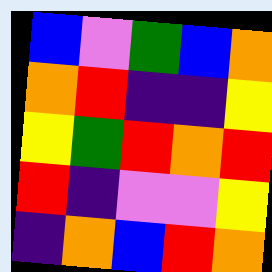[["blue", "violet", "green", "blue", "orange"], ["orange", "red", "indigo", "indigo", "yellow"], ["yellow", "green", "red", "orange", "red"], ["red", "indigo", "violet", "violet", "yellow"], ["indigo", "orange", "blue", "red", "orange"]]